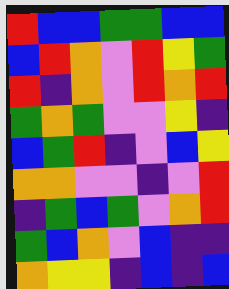[["red", "blue", "blue", "green", "green", "blue", "blue"], ["blue", "red", "orange", "violet", "red", "yellow", "green"], ["red", "indigo", "orange", "violet", "red", "orange", "red"], ["green", "orange", "green", "violet", "violet", "yellow", "indigo"], ["blue", "green", "red", "indigo", "violet", "blue", "yellow"], ["orange", "orange", "violet", "violet", "indigo", "violet", "red"], ["indigo", "green", "blue", "green", "violet", "orange", "red"], ["green", "blue", "orange", "violet", "blue", "indigo", "indigo"], ["orange", "yellow", "yellow", "indigo", "blue", "indigo", "blue"]]